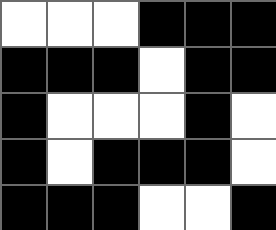[["white", "white", "white", "black", "black", "black"], ["black", "black", "black", "white", "black", "black"], ["black", "white", "white", "white", "black", "white"], ["black", "white", "black", "black", "black", "white"], ["black", "black", "black", "white", "white", "black"]]